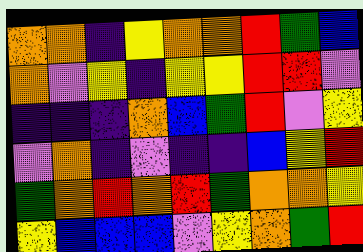[["orange", "orange", "indigo", "yellow", "orange", "orange", "red", "green", "blue"], ["orange", "violet", "yellow", "indigo", "yellow", "yellow", "red", "red", "violet"], ["indigo", "indigo", "indigo", "orange", "blue", "green", "red", "violet", "yellow"], ["violet", "orange", "indigo", "violet", "indigo", "indigo", "blue", "yellow", "red"], ["green", "orange", "red", "orange", "red", "green", "orange", "orange", "yellow"], ["yellow", "blue", "blue", "blue", "violet", "yellow", "orange", "green", "red"]]